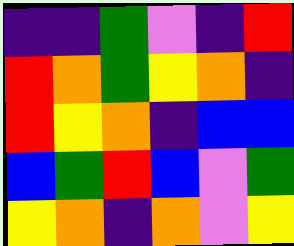[["indigo", "indigo", "green", "violet", "indigo", "red"], ["red", "orange", "green", "yellow", "orange", "indigo"], ["red", "yellow", "orange", "indigo", "blue", "blue"], ["blue", "green", "red", "blue", "violet", "green"], ["yellow", "orange", "indigo", "orange", "violet", "yellow"]]